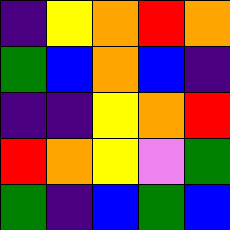[["indigo", "yellow", "orange", "red", "orange"], ["green", "blue", "orange", "blue", "indigo"], ["indigo", "indigo", "yellow", "orange", "red"], ["red", "orange", "yellow", "violet", "green"], ["green", "indigo", "blue", "green", "blue"]]